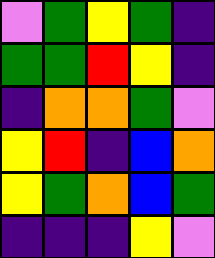[["violet", "green", "yellow", "green", "indigo"], ["green", "green", "red", "yellow", "indigo"], ["indigo", "orange", "orange", "green", "violet"], ["yellow", "red", "indigo", "blue", "orange"], ["yellow", "green", "orange", "blue", "green"], ["indigo", "indigo", "indigo", "yellow", "violet"]]